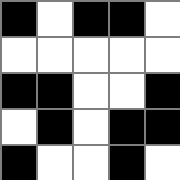[["black", "white", "black", "black", "white"], ["white", "white", "white", "white", "white"], ["black", "black", "white", "white", "black"], ["white", "black", "white", "black", "black"], ["black", "white", "white", "black", "white"]]